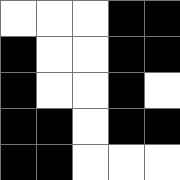[["white", "white", "white", "black", "black"], ["black", "white", "white", "black", "black"], ["black", "white", "white", "black", "white"], ["black", "black", "white", "black", "black"], ["black", "black", "white", "white", "white"]]